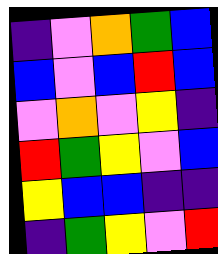[["indigo", "violet", "orange", "green", "blue"], ["blue", "violet", "blue", "red", "blue"], ["violet", "orange", "violet", "yellow", "indigo"], ["red", "green", "yellow", "violet", "blue"], ["yellow", "blue", "blue", "indigo", "indigo"], ["indigo", "green", "yellow", "violet", "red"]]